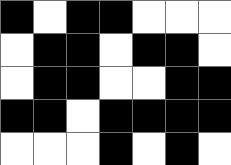[["black", "white", "black", "black", "white", "white", "white"], ["white", "black", "black", "white", "black", "black", "white"], ["white", "black", "black", "white", "white", "black", "black"], ["black", "black", "white", "black", "black", "black", "black"], ["white", "white", "white", "black", "white", "black", "white"]]